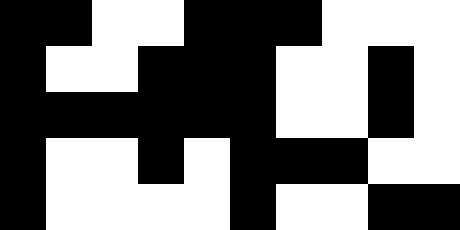[["black", "black", "white", "white", "black", "black", "black", "white", "white", "white"], ["black", "white", "white", "black", "black", "black", "white", "white", "black", "white"], ["black", "black", "black", "black", "black", "black", "white", "white", "black", "white"], ["black", "white", "white", "black", "white", "black", "black", "black", "white", "white"], ["black", "white", "white", "white", "white", "black", "white", "white", "black", "black"]]